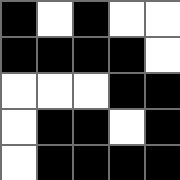[["black", "white", "black", "white", "white"], ["black", "black", "black", "black", "white"], ["white", "white", "white", "black", "black"], ["white", "black", "black", "white", "black"], ["white", "black", "black", "black", "black"]]